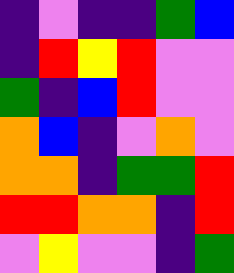[["indigo", "violet", "indigo", "indigo", "green", "blue"], ["indigo", "red", "yellow", "red", "violet", "violet"], ["green", "indigo", "blue", "red", "violet", "violet"], ["orange", "blue", "indigo", "violet", "orange", "violet"], ["orange", "orange", "indigo", "green", "green", "red"], ["red", "red", "orange", "orange", "indigo", "red"], ["violet", "yellow", "violet", "violet", "indigo", "green"]]